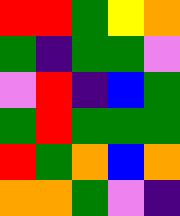[["red", "red", "green", "yellow", "orange"], ["green", "indigo", "green", "green", "violet"], ["violet", "red", "indigo", "blue", "green"], ["green", "red", "green", "green", "green"], ["red", "green", "orange", "blue", "orange"], ["orange", "orange", "green", "violet", "indigo"]]